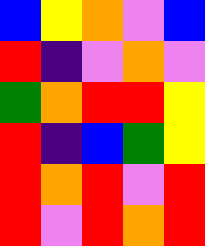[["blue", "yellow", "orange", "violet", "blue"], ["red", "indigo", "violet", "orange", "violet"], ["green", "orange", "red", "red", "yellow"], ["red", "indigo", "blue", "green", "yellow"], ["red", "orange", "red", "violet", "red"], ["red", "violet", "red", "orange", "red"]]